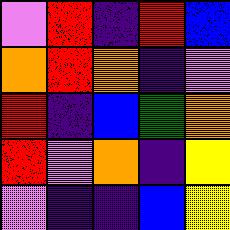[["violet", "red", "indigo", "red", "blue"], ["orange", "red", "orange", "indigo", "violet"], ["red", "indigo", "blue", "green", "orange"], ["red", "violet", "orange", "indigo", "yellow"], ["violet", "indigo", "indigo", "blue", "yellow"]]